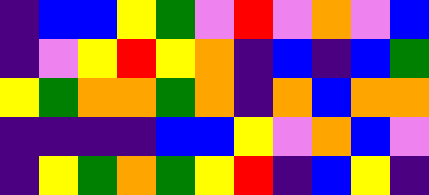[["indigo", "blue", "blue", "yellow", "green", "violet", "red", "violet", "orange", "violet", "blue"], ["indigo", "violet", "yellow", "red", "yellow", "orange", "indigo", "blue", "indigo", "blue", "green"], ["yellow", "green", "orange", "orange", "green", "orange", "indigo", "orange", "blue", "orange", "orange"], ["indigo", "indigo", "indigo", "indigo", "blue", "blue", "yellow", "violet", "orange", "blue", "violet"], ["indigo", "yellow", "green", "orange", "green", "yellow", "red", "indigo", "blue", "yellow", "indigo"]]